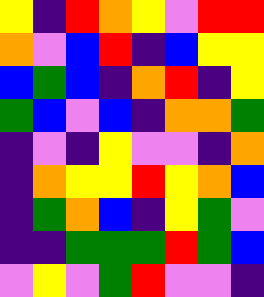[["yellow", "indigo", "red", "orange", "yellow", "violet", "red", "red"], ["orange", "violet", "blue", "red", "indigo", "blue", "yellow", "yellow"], ["blue", "green", "blue", "indigo", "orange", "red", "indigo", "yellow"], ["green", "blue", "violet", "blue", "indigo", "orange", "orange", "green"], ["indigo", "violet", "indigo", "yellow", "violet", "violet", "indigo", "orange"], ["indigo", "orange", "yellow", "yellow", "red", "yellow", "orange", "blue"], ["indigo", "green", "orange", "blue", "indigo", "yellow", "green", "violet"], ["indigo", "indigo", "green", "green", "green", "red", "green", "blue"], ["violet", "yellow", "violet", "green", "red", "violet", "violet", "indigo"]]